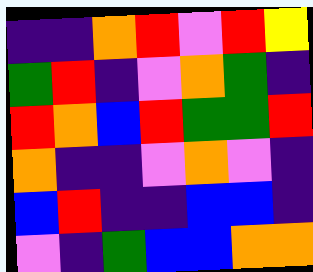[["indigo", "indigo", "orange", "red", "violet", "red", "yellow"], ["green", "red", "indigo", "violet", "orange", "green", "indigo"], ["red", "orange", "blue", "red", "green", "green", "red"], ["orange", "indigo", "indigo", "violet", "orange", "violet", "indigo"], ["blue", "red", "indigo", "indigo", "blue", "blue", "indigo"], ["violet", "indigo", "green", "blue", "blue", "orange", "orange"]]